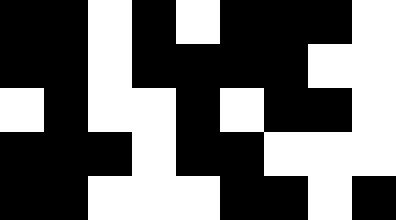[["black", "black", "white", "black", "white", "black", "black", "black", "white"], ["black", "black", "white", "black", "black", "black", "black", "white", "white"], ["white", "black", "white", "white", "black", "white", "black", "black", "white"], ["black", "black", "black", "white", "black", "black", "white", "white", "white"], ["black", "black", "white", "white", "white", "black", "black", "white", "black"]]